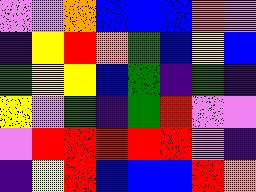[["violet", "violet", "orange", "blue", "blue", "blue", "orange", "violet"], ["indigo", "yellow", "red", "orange", "green", "blue", "yellow", "blue"], ["green", "yellow", "yellow", "blue", "green", "indigo", "green", "indigo"], ["yellow", "violet", "green", "indigo", "green", "red", "violet", "violet"], ["violet", "red", "red", "red", "red", "red", "violet", "indigo"], ["indigo", "yellow", "red", "blue", "blue", "blue", "red", "orange"]]